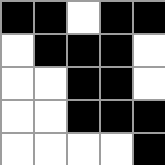[["black", "black", "white", "black", "black"], ["white", "black", "black", "black", "white"], ["white", "white", "black", "black", "white"], ["white", "white", "black", "black", "black"], ["white", "white", "white", "white", "black"]]